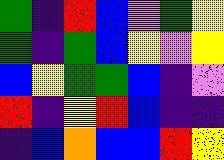[["green", "indigo", "red", "blue", "violet", "green", "yellow"], ["green", "indigo", "green", "blue", "yellow", "violet", "yellow"], ["blue", "yellow", "green", "green", "blue", "indigo", "violet"], ["red", "indigo", "yellow", "red", "blue", "indigo", "indigo"], ["indigo", "blue", "orange", "blue", "blue", "red", "yellow"]]